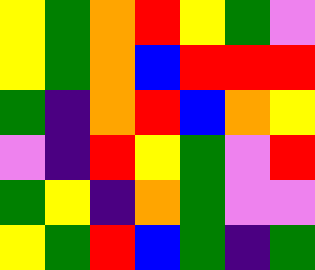[["yellow", "green", "orange", "red", "yellow", "green", "violet"], ["yellow", "green", "orange", "blue", "red", "red", "red"], ["green", "indigo", "orange", "red", "blue", "orange", "yellow"], ["violet", "indigo", "red", "yellow", "green", "violet", "red"], ["green", "yellow", "indigo", "orange", "green", "violet", "violet"], ["yellow", "green", "red", "blue", "green", "indigo", "green"]]